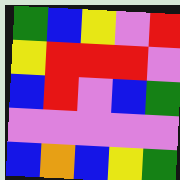[["green", "blue", "yellow", "violet", "red"], ["yellow", "red", "red", "red", "violet"], ["blue", "red", "violet", "blue", "green"], ["violet", "violet", "violet", "violet", "violet"], ["blue", "orange", "blue", "yellow", "green"]]